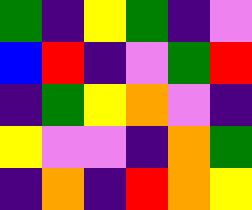[["green", "indigo", "yellow", "green", "indigo", "violet"], ["blue", "red", "indigo", "violet", "green", "red"], ["indigo", "green", "yellow", "orange", "violet", "indigo"], ["yellow", "violet", "violet", "indigo", "orange", "green"], ["indigo", "orange", "indigo", "red", "orange", "yellow"]]